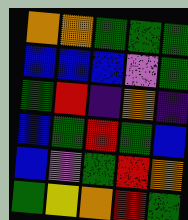[["orange", "orange", "green", "green", "green"], ["blue", "blue", "blue", "violet", "green"], ["green", "red", "indigo", "orange", "indigo"], ["blue", "green", "red", "green", "blue"], ["blue", "violet", "green", "red", "orange"], ["green", "yellow", "orange", "red", "green"]]